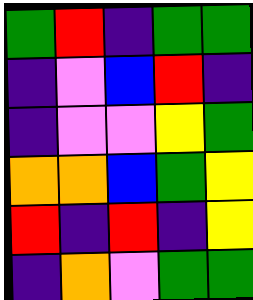[["green", "red", "indigo", "green", "green"], ["indigo", "violet", "blue", "red", "indigo"], ["indigo", "violet", "violet", "yellow", "green"], ["orange", "orange", "blue", "green", "yellow"], ["red", "indigo", "red", "indigo", "yellow"], ["indigo", "orange", "violet", "green", "green"]]